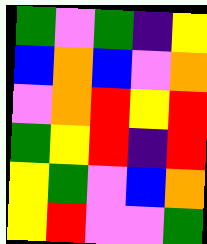[["green", "violet", "green", "indigo", "yellow"], ["blue", "orange", "blue", "violet", "orange"], ["violet", "orange", "red", "yellow", "red"], ["green", "yellow", "red", "indigo", "red"], ["yellow", "green", "violet", "blue", "orange"], ["yellow", "red", "violet", "violet", "green"]]